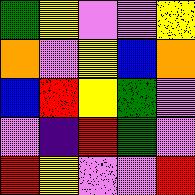[["green", "yellow", "violet", "violet", "yellow"], ["orange", "violet", "yellow", "blue", "orange"], ["blue", "red", "yellow", "green", "violet"], ["violet", "indigo", "red", "green", "violet"], ["red", "yellow", "violet", "violet", "red"]]